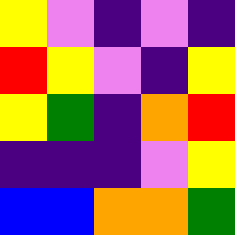[["yellow", "violet", "indigo", "violet", "indigo"], ["red", "yellow", "violet", "indigo", "yellow"], ["yellow", "green", "indigo", "orange", "red"], ["indigo", "indigo", "indigo", "violet", "yellow"], ["blue", "blue", "orange", "orange", "green"]]